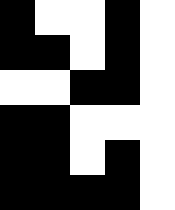[["black", "white", "white", "black", "white"], ["black", "black", "white", "black", "white"], ["white", "white", "black", "black", "white"], ["black", "black", "white", "white", "white"], ["black", "black", "white", "black", "white"], ["black", "black", "black", "black", "white"]]